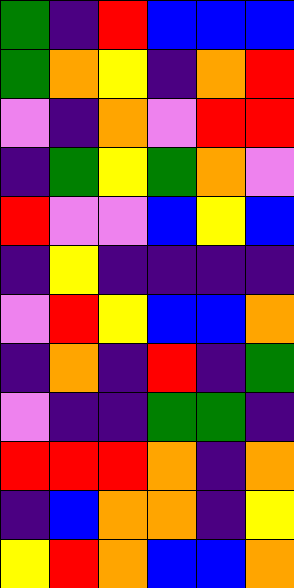[["green", "indigo", "red", "blue", "blue", "blue"], ["green", "orange", "yellow", "indigo", "orange", "red"], ["violet", "indigo", "orange", "violet", "red", "red"], ["indigo", "green", "yellow", "green", "orange", "violet"], ["red", "violet", "violet", "blue", "yellow", "blue"], ["indigo", "yellow", "indigo", "indigo", "indigo", "indigo"], ["violet", "red", "yellow", "blue", "blue", "orange"], ["indigo", "orange", "indigo", "red", "indigo", "green"], ["violet", "indigo", "indigo", "green", "green", "indigo"], ["red", "red", "red", "orange", "indigo", "orange"], ["indigo", "blue", "orange", "orange", "indigo", "yellow"], ["yellow", "red", "orange", "blue", "blue", "orange"]]